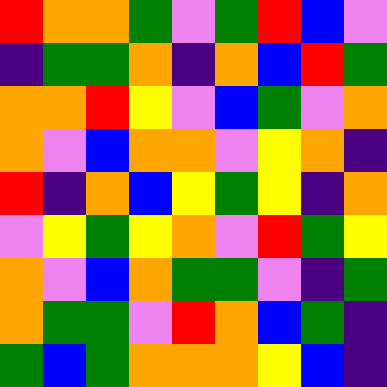[["red", "orange", "orange", "green", "violet", "green", "red", "blue", "violet"], ["indigo", "green", "green", "orange", "indigo", "orange", "blue", "red", "green"], ["orange", "orange", "red", "yellow", "violet", "blue", "green", "violet", "orange"], ["orange", "violet", "blue", "orange", "orange", "violet", "yellow", "orange", "indigo"], ["red", "indigo", "orange", "blue", "yellow", "green", "yellow", "indigo", "orange"], ["violet", "yellow", "green", "yellow", "orange", "violet", "red", "green", "yellow"], ["orange", "violet", "blue", "orange", "green", "green", "violet", "indigo", "green"], ["orange", "green", "green", "violet", "red", "orange", "blue", "green", "indigo"], ["green", "blue", "green", "orange", "orange", "orange", "yellow", "blue", "indigo"]]